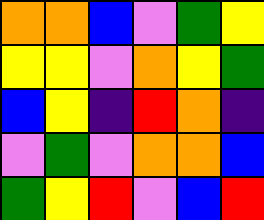[["orange", "orange", "blue", "violet", "green", "yellow"], ["yellow", "yellow", "violet", "orange", "yellow", "green"], ["blue", "yellow", "indigo", "red", "orange", "indigo"], ["violet", "green", "violet", "orange", "orange", "blue"], ["green", "yellow", "red", "violet", "blue", "red"]]